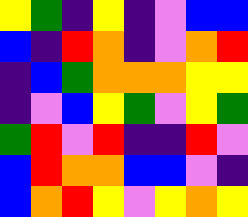[["yellow", "green", "indigo", "yellow", "indigo", "violet", "blue", "blue"], ["blue", "indigo", "red", "orange", "indigo", "violet", "orange", "red"], ["indigo", "blue", "green", "orange", "orange", "orange", "yellow", "yellow"], ["indigo", "violet", "blue", "yellow", "green", "violet", "yellow", "green"], ["green", "red", "violet", "red", "indigo", "indigo", "red", "violet"], ["blue", "red", "orange", "orange", "blue", "blue", "violet", "indigo"], ["blue", "orange", "red", "yellow", "violet", "yellow", "orange", "yellow"]]